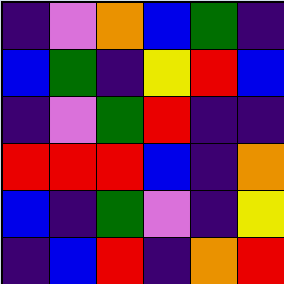[["indigo", "violet", "orange", "blue", "green", "indigo"], ["blue", "green", "indigo", "yellow", "red", "blue"], ["indigo", "violet", "green", "red", "indigo", "indigo"], ["red", "red", "red", "blue", "indigo", "orange"], ["blue", "indigo", "green", "violet", "indigo", "yellow"], ["indigo", "blue", "red", "indigo", "orange", "red"]]